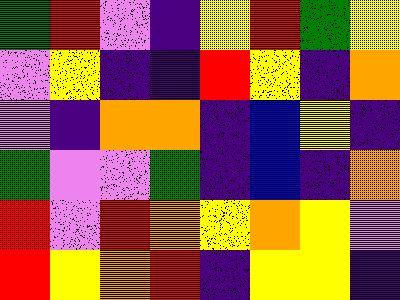[["green", "red", "violet", "indigo", "yellow", "red", "green", "yellow"], ["violet", "yellow", "indigo", "indigo", "red", "yellow", "indigo", "orange"], ["violet", "indigo", "orange", "orange", "indigo", "blue", "yellow", "indigo"], ["green", "violet", "violet", "green", "indigo", "blue", "indigo", "orange"], ["red", "violet", "red", "orange", "yellow", "orange", "yellow", "violet"], ["red", "yellow", "orange", "red", "indigo", "yellow", "yellow", "indigo"]]